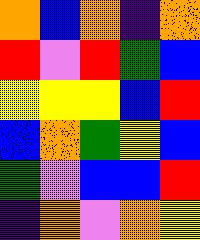[["orange", "blue", "orange", "indigo", "orange"], ["red", "violet", "red", "green", "blue"], ["yellow", "yellow", "yellow", "blue", "red"], ["blue", "orange", "green", "yellow", "blue"], ["green", "violet", "blue", "blue", "red"], ["indigo", "orange", "violet", "orange", "yellow"]]